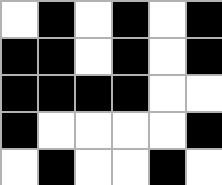[["white", "black", "white", "black", "white", "black"], ["black", "black", "white", "black", "white", "black"], ["black", "black", "black", "black", "white", "white"], ["black", "white", "white", "white", "white", "black"], ["white", "black", "white", "white", "black", "white"]]